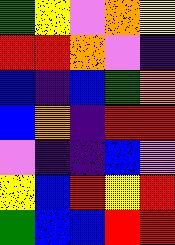[["green", "yellow", "violet", "orange", "yellow"], ["red", "red", "orange", "violet", "indigo"], ["blue", "indigo", "blue", "green", "orange"], ["blue", "orange", "indigo", "red", "red"], ["violet", "indigo", "indigo", "blue", "violet"], ["yellow", "blue", "red", "yellow", "red"], ["green", "blue", "blue", "red", "red"]]